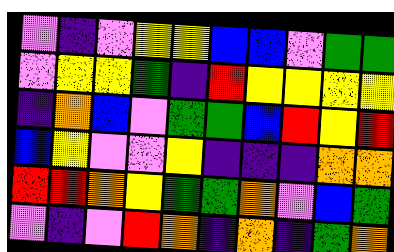[["violet", "indigo", "violet", "yellow", "yellow", "blue", "blue", "violet", "green", "green"], ["violet", "yellow", "yellow", "green", "indigo", "red", "yellow", "yellow", "yellow", "yellow"], ["indigo", "orange", "blue", "violet", "green", "green", "blue", "red", "yellow", "red"], ["blue", "yellow", "violet", "violet", "yellow", "indigo", "indigo", "indigo", "orange", "orange"], ["red", "red", "orange", "yellow", "green", "green", "orange", "violet", "blue", "green"], ["violet", "indigo", "violet", "red", "orange", "indigo", "orange", "indigo", "green", "orange"]]